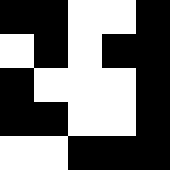[["black", "black", "white", "white", "black"], ["white", "black", "white", "black", "black"], ["black", "white", "white", "white", "black"], ["black", "black", "white", "white", "black"], ["white", "white", "black", "black", "black"]]